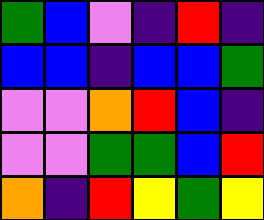[["green", "blue", "violet", "indigo", "red", "indigo"], ["blue", "blue", "indigo", "blue", "blue", "green"], ["violet", "violet", "orange", "red", "blue", "indigo"], ["violet", "violet", "green", "green", "blue", "red"], ["orange", "indigo", "red", "yellow", "green", "yellow"]]